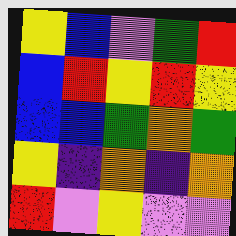[["yellow", "blue", "violet", "green", "red"], ["blue", "red", "yellow", "red", "yellow"], ["blue", "blue", "green", "orange", "green"], ["yellow", "indigo", "orange", "indigo", "orange"], ["red", "violet", "yellow", "violet", "violet"]]